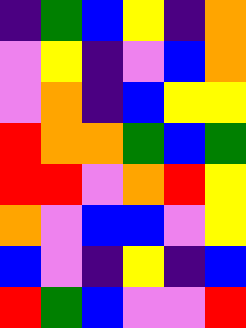[["indigo", "green", "blue", "yellow", "indigo", "orange"], ["violet", "yellow", "indigo", "violet", "blue", "orange"], ["violet", "orange", "indigo", "blue", "yellow", "yellow"], ["red", "orange", "orange", "green", "blue", "green"], ["red", "red", "violet", "orange", "red", "yellow"], ["orange", "violet", "blue", "blue", "violet", "yellow"], ["blue", "violet", "indigo", "yellow", "indigo", "blue"], ["red", "green", "blue", "violet", "violet", "red"]]